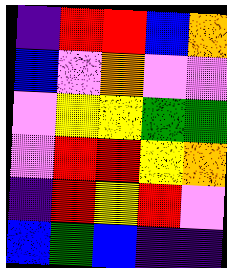[["indigo", "red", "red", "blue", "orange"], ["blue", "violet", "orange", "violet", "violet"], ["violet", "yellow", "yellow", "green", "green"], ["violet", "red", "red", "yellow", "orange"], ["indigo", "red", "yellow", "red", "violet"], ["blue", "green", "blue", "indigo", "indigo"]]